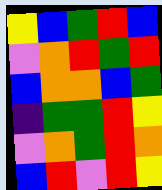[["yellow", "blue", "green", "red", "blue"], ["violet", "orange", "red", "green", "red"], ["blue", "orange", "orange", "blue", "green"], ["indigo", "green", "green", "red", "yellow"], ["violet", "orange", "green", "red", "orange"], ["blue", "red", "violet", "red", "yellow"]]